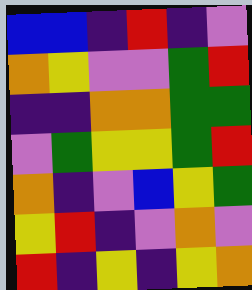[["blue", "blue", "indigo", "red", "indigo", "violet"], ["orange", "yellow", "violet", "violet", "green", "red"], ["indigo", "indigo", "orange", "orange", "green", "green"], ["violet", "green", "yellow", "yellow", "green", "red"], ["orange", "indigo", "violet", "blue", "yellow", "green"], ["yellow", "red", "indigo", "violet", "orange", "violet"], ["red", "indigo", "yellow", "indigo", "yellow", "orange"]]